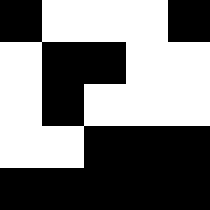[["black", "white", "white", "white", "black"], ["white", "black", "black", "white", "white"], ["white", "black", "white", "white", "white"], ["white", "white", "black", "black", "black"], ["black", "black", "black", "black", "black"]]